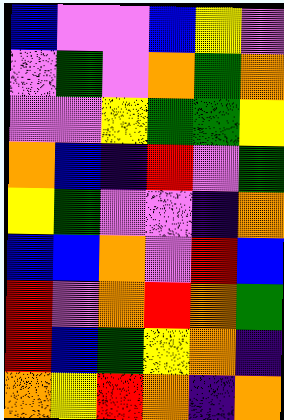[["blue", "violet", "violet", "blue", "yellow", "violet"], ["violet", "green", "violet", "orange", "green", "orange"], ["violet", "violet", "yellow", "green", "green", "yellow"], ["orange", "blue", "indigo", "red", "violet", "green"], ["yellow", "green", "violet", "violet", "indigo", "orange"], ["blue", "blue", "orange", "violet", "red", "blue"], ["red", "violet", "orange", "red", "orange", "green"], ["red", "blue", "green", "yellow", "orange", "indigo"], ["orange", "yellow", "red", "orange", "indigo", "orange"]]